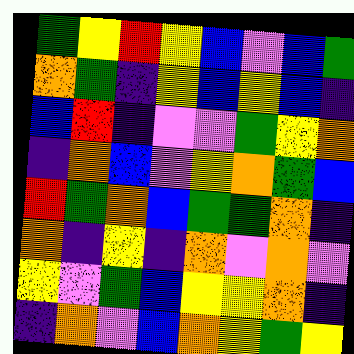[["green", "yellow", "red", "yellow", "blue", "violet", "blue", "green"], ["orange", "green", "indigo", "yellow", "blue", "yellow", "blue", "indigo"], ["blue", "red", "indigo", "violet", "violet", "green", "yellow", "orange"], ["indigo", "orange", "blue", "violet", "yellow", "orange", "green", "blue"], ["red", "green", "orange", "blue", "green", "green", "orange", "indigo"], ["orange", "indigo", "yellow", "indigo", "orange", "violet", "orange", "violet"], ["yellow", "violet", "green", "blue", "yellow", "yellow", "orange", "indigo"], ["indigo", "orange", "violet", "blue", "orange", "yellow", "green", "yellow"]]